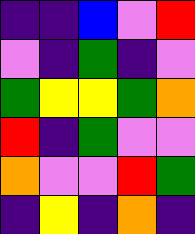[["indigo", "indigo", "blue", "violet", "red"], ["violet", "indigo", "green", "indigo", "violet"], ["green", "yellow", "yellow", "green", "orange"], ["red", "indigo", "green", "violet", "violet"], ["orange", "violet", "violet", "red", "green"], ["indigo", "yellow", "indigo", "orange", "indigo"]]